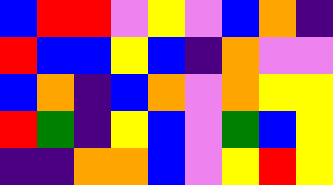[["blue", "red", "red", "violet", "yellow", "violet", "blue", "orange", "indigo"], ["red", "blue", "blue", "yellow", "blue", "indigo", "orange", "violet", "violet"], ["blue", "orange", "indigo", "blue", "orange", "violet", "orange", "yellow", "yellow"], ["red", "green", "indigo", "yellow", "blue", "violet", "green", "blue", "yellow"], ["indigo", "indigo", "orange", "orange", "blue", "violet", "yellow", "red", "yellow"]]